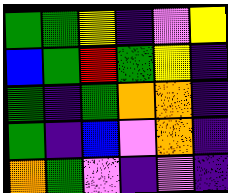[["green", "green", "yellow", "indigo", "violet", "yellow"], ["blue", "green", "red", "green", "yellow", "indigo"], ["green", "indigo", "green", "orange", "orange", "indigo"], ["green", "indigo", "blue", "violet", "orange", "indigo"], ["orange", "green", "violet", "indigo", "violet", "indigo"]]